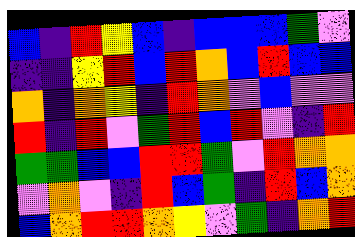[["blue", "indigo", "red", "yellow", "blue", "indigo", "blue", "blue", "blue", "green", "violet"], ["indigo", "indigo", "yellow", "red", "blue", "red", "orange", "blue", "red", "blue", "blue"], ["orange", "indigo", "orange", "yellow", "indigo", "red", "orange", "violet", "blue", "violet", "violet"], ["red", "indigo", "red", "violet", "green", "red", "blue", "red", "violet", "indigo", "red"], ["green", "green", "blue", "blue", "red", "red", "green", "violet", "red", "orange", "orange"], ["violet", "orange", "violet", "indigo", "red", "blue", "green", "indigo", "red", "blue", "orange"], ["blue", "orange", "red", "red", "orange", "yellow", "violet", "green", "indigo", "orange", "red"]]